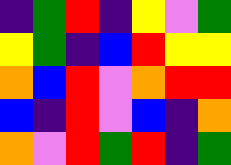[["indigo", "green", "red", "indigo", "yellow", "violet", "green"], ["yellow", "green", "indigo", "blue", "red", "yellow", "yellow"], ["orange", "blue", "red", "violet", "orange", "red", "red"], ["blue", "indigo", "red", "violet", "blue", "indigo", "orange"], ["orange", "violet", "red", "green", "red", "indigo", "green"]]